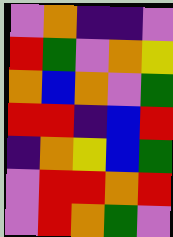[["violet", "orange", "indigo", "indigo", "violet"], ["red", "green", "violet", "orange", "yellow"], ["orange", "blue", "orange", "violet", "green"], ["red", "red", "indigo", "blue", "red"], ["indigo", "orange", "yellow", "blue", "green"], ["violet", "red", "red", "orange", "red"], ["violet", "red", "orange", "green", "violet"]]